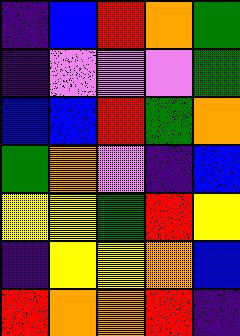[["indigo", "blue", "red", "orange", "green"], ["indigo", "violet", "violet", "violet", "green"], ["blue", "blue", "red", "green", "orange"], ["green", "orange", "violet", "indigo", "blue"], ["yellow", "yellow", "green", "red", "yellow"], ["indigo", "yellow", "yellow", "orange", "blue"], ["red", "orange", "orange", "red", "indigo"]]